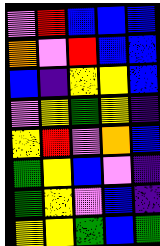[["violet", "red", "blue", "blue", "blue"], ["orange", "violet", "red", "blue", "blue"], ["blue", "indigo", "yellow", "yellow", "blue"], ["violet", "yellow", "green", "yellow", "indigo"], ["yellow", "red", "violet", "orange", "blue"], ["green", "yellow", "blue", "violet", "indigo"], ["green", "yellow", "violet", "blue", "indigo"], ["yellow", "yellow", "green", "blue", "green"]]